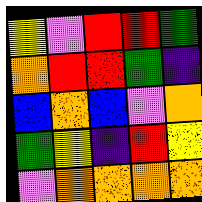[["yellow", "violet", "red", "red", "green"], ["orange", "red", "red", "green", "indigo"], ["blue", "orange", "blue", "violet", "orange"], ["green", "yellow", "indigo", "red", "yellow"], ["violet", "orange", "orange", "orange", "orange"]]